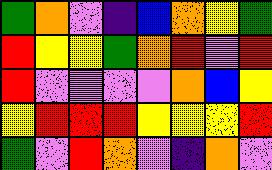[["green", "orange", "violet", "indigo", "blue", "orange", "yellow", "green"], ["red", "yellow", "yellow", "green", "orange", "red", "violet", "red"], ["red", "violet", "violet", "violet", "violet", "orange", "blue", "yellow"], ["yellow", "red", "red", "red", "yellow", "yellow", "yellow", "red"], ["green", "violet", "red", "orange", "violet", "indigo", "orange", "violet"]]